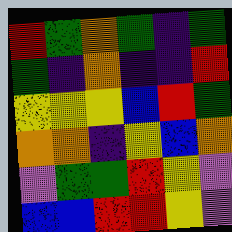[["red", "green", "orange", "green", "indigo", "green"], ["green", "indigo", "orange", "indigo", "indigo", "red"], ["yellow", "yellow", "yellow", "blue", "red", "green"], ["orange", "orange", "indigo", "yellow", "blue", "orange"], ["violet", "green", "green", "red", "yellow", "violet"], ["blue", "blue", "red", "red", "yellow", "violet"]]